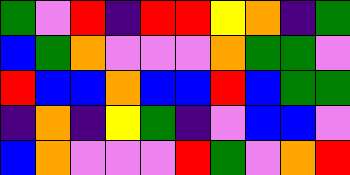[["green", "violet", "red", "indigo", "red", "red", "yellow", "orange", "indigo", "green"], ["blue", "green", "orange", "violet", "violet", "violet", "orange", "green", "green", "violet"], ["red", "blue", "blue", "orange", "blue", "blue", "red", "blue", "green", "green"], ["indigo", "orange", "indigo", "yellow", "green", "indigo", "violet", "blue", "blue", "violet"], ["blue", "orange", "violet", "violet", "violet", "red", "green", "violet", "orange", "red"]]